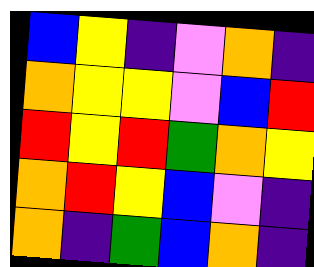[["blue", "yellow", "indigo", "violet", "orange", "indigo"], ["orange", "yellow", "yellow", "violet", "blue", "red"], ["red", "yellow", "red", "green", "orange", "yellow"], ["orange", "red", "yellow", "blue", "violet", "indigo"], ["orange", "indigo", "green", "blue", "orange", "indigo"]]